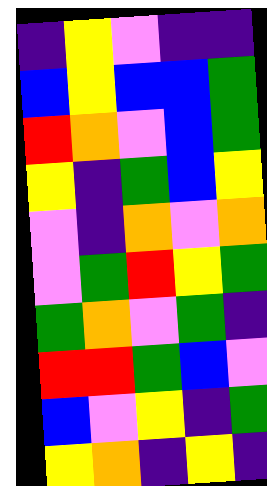[["indigo", "yellow", "violet", "indigo", "indigo"], ["blue", "yellow", "blue", "blue", "green"], ["red", "orange", "violet", "blue", "green"], ["yellow", "indigo", "green", "blue", "yellow"], ["violet", "indigo", "orange", "violet", "orange"], ["violet", "green", "red", "yellow", "green"], ["green", "orange", "violet", "green", "indigo"], ["red", "red", "green", "blue", "violet"], ["blue", "violet", "yellow", "indigo", "green"], ["yellow", "orange", "indigo", "yellow", "indigo"]]